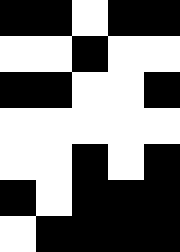[["black", "black", "white", "black", "black"], ["white", "white", "black", "white", "white"], ["black", "black", "white", "white", "black"], ["white", "white", "white", "white", "white"], ["white", "white", "black", "white", "black"], ["black", "white", "black", "black", "black"], ["white", "black", "black", "black", "black"]]